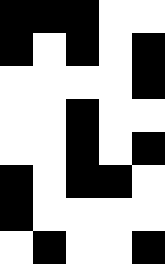[["black", "black", "black", "white", "white"], ["black", "white", "black", "white", "black"], ["white", "white", "white", "white", "black"], ["white", "white", "black", "white", "white"], ["white", "white", "black", "white", "black"], ["black", "white", "black", "black", "white"], ["black", "white", "white", "white", "white"], ["white", "black", "white", "white", "black"]]